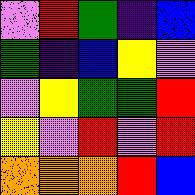[["violet", "red", "green", "indigo", "blue"], ["green", "indigo", "blue", "yellow", "violet"], ["violet", "yellow", "green", "green", "red"], ["yellow", "violet", "red", "violet", "red"], ["orange", "orange", "orange", "red", "blue"]]